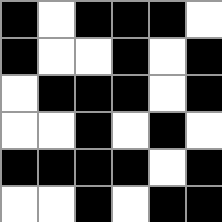[["black", "white", "black", "black", "black", "white"], ["black", "white", "white", "black", "white", "black"], ["white", "black", "black", "black", "white", "black"], ["white", "white", "black", "white", "black", "white"], ["black", "black", "black", "black", "white", "black"], ["white", "white", "black", "white", "black", "black"]]